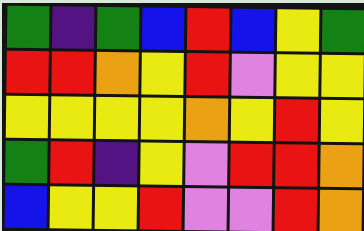[["green", "indigo", "green", "blue", "red", "blue", "yellow", "green"], ["red", "red", "orange", "yellow", "red", "violet", "yellow", "yellow"], ["yellow", "yellow", "yellow", "yellow", "orange", "yellow", "red", "yellow"], ["green", "red", "indigo", "yellow", "violet", "red", "red", "orange"], ["blue", "yellow", "yellow", "red", "violet", "violet", "red", "orange"]]